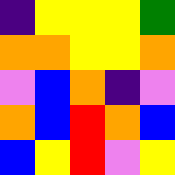[["indigo", "yellow", "yellow", "yellow", "green"], ["orange", "orange", "yellow", "yellow", "orange"], ["violet", "blue", "orange", "indigo", "violet"], ["orange", "blue", "red", "orange", "blue"], ["blue", "yellow", "red", "violet", "yellow"]]